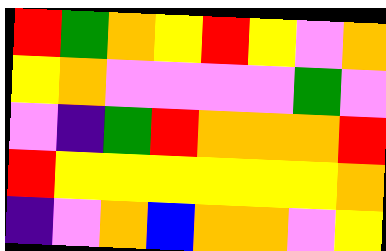[["red", "green", "orange", "yellow", "red", "yellow", "violet", "orange"], ["yellow", "orange", "violet", "violet", "violet", "violet", "green", "violet"], ["violet", "indigo", "green", "red", "orange", "orange", "orange", "red"], ["red", "yellow", "yellow", "yellow", "yellow", "yellow", "yellow", "orange"], ["indigo", "violet", "orange", "blue", "orange", "orange", "violet", "yellow"]]